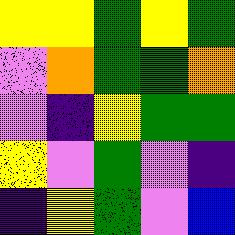[["yellow", "yellow", "green", "yellow", "green"], ["violet", "orange", "green", "green", "orange"], ["violet", "indigo", "yellow", "green", "green"], ["yellow", "violet", "green", "violet", "indigo"], ["indigo", "yellow", "green", "violet", "blue"]]